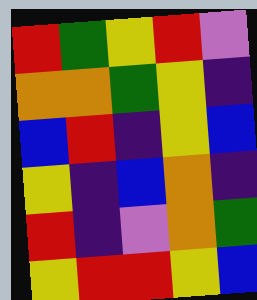[["red", "green", "yellow", "red", "violet"], ["orange", "orange", "green", "yellow", "indigo"], ["blue", "red", "indigo", "yellow", "blue"], ["yellow", "indigo", "blue", "orange", "indigo"], ["red", "indigo", "violet", "orange", "green"], ["yellow", "red", "red", "yellow", "blue"]]